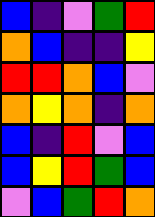[["blue", "indigo", "violet", "green", "red"], ["orange", "blue", "indigo", "indigo", "yellow"], ["red", "red", "orange", "blue", "violet"], ["orange", "yellow", "orange", "indigo", "orange"], ["blue", "indigo", "red", "violet", "blue"], ["blue", "yellow", "red", "green", "blue"], ["violet", "blue", "green", "red", "orange"]]